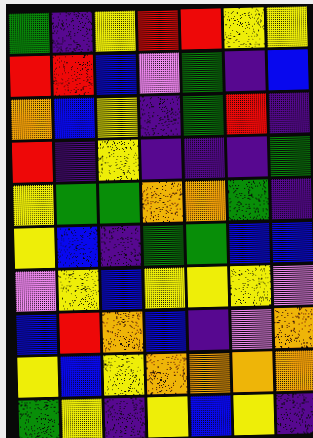[["green", "indigo", "yellow", "red", "red", "yellow", "yellow"], ["red", "red", "blue", "violet", "green", "indigo", "blue"], ["orange", "blue", "yellow", "indigo", "green", "red", "indigo"], ["red", "indigo", "yellow", "indigo", "indigo", "indigo", "green"], ["yellow", "green", "green", "orange", "orange", "green", "indigo"], ["yellow", "blue", "indigo", "green", "green", "blue", "blue"], ["violet", "yellow", "blue", "yellow", "yellow", "yellow", "violet"], ["blue", "red", "orange", "blue", "indigo", "violet", "orange"], ["yellow", "blue", "yellow", "orange", "orange", "orange", "orange"], ["green", "yellow", "indigo", "yellow", "blue", "yellow", "indigo"]]